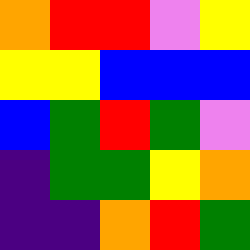[["orange", "red", "red", "violet", "yellow"], ["yellow", "yellow", "blue", "blue", "blue"], ["blue", "green", "red", "green", "violet"], ["indigo", "green", "green", "yellow", "orange"], ["indigo", "indigo", "orange", "red", "green"]]